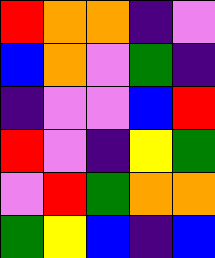[["red", "orange", "orange", "indigo", "violet"], ["blue", "orange", "violet", "green", "indigo"], ["indigo", "violet", "violet", "blue", "red"], ["red", "violet", "indigo", "yellow", "green"], ["violet", "red", "green", "orange", "orange"], ["green", "yellow", "blue", "indigo", "blue"]]